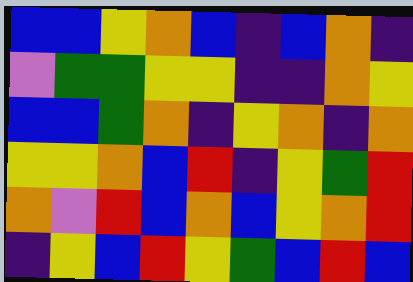[["blue", "blue", "yellow", "orange", "blue", "indigo", "blue", "orange", "indigo"], ["violet", "green", "green", "yellow", "yellow", "indigo", "indigo", "orange", "yellow"], ["blue", "blue", "green", "orange", "indigo", "yellow", "orange", "indigo", "orange"], ["yellow", "yellow", "orange", "blue", "red", "indigo", "yellow", "green", "red"], ["orange", "violet", "red", "blue", "orange", "blue", "yellow", "orange", "red"], ["indigo", "yellow", "blue", "red", "yellow", "green", "blue", "red", "blue"]]